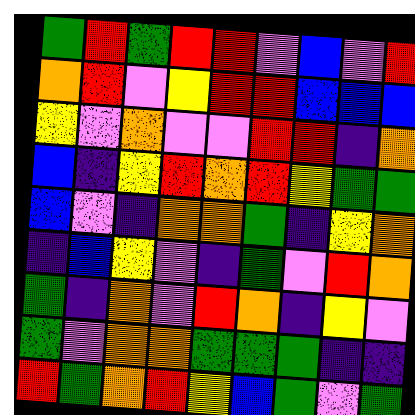[["green", "red", "green", "red", "red", "violet", "blue", "violet", "red"], ["orange", "red", "violet", "yellow", "red", "red", "blue", "blue", "blue"], ["yellow", "violet", "orange", "violet", "violet", "red", "red", "indigo", "orange"], ["blue", "indigo", "yellow", "red", "orange", "red", "yellow", "green", "green"], ["blue", "violet", "indigo", "orange", "orange", "green", "indigo", "yellow", "orange"], ["indigo", "blue", "yellow", "violet", "indigo", "green", "violet", "red", "orange"], ["green", "indigo", "orange", "violet", "red", "orange", "indigo", "yellow", "violet"], ["green", "violet", "orange", "orange", "green", "green", "green", "indigo", "indigo"], ["red", "green", "orange", "red", "yellow", "blue", "green", "violet", "green"]]